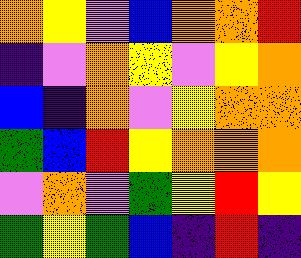[["orange", "yellow", "violet", "blue", "orange", "orange", "red"], ["indigo", "violet", "orange", "yellow", "violet", "yellow", "orange"], ["blue", "indigo", "orange", "violet", "yellow", "orange", "orange"], ["green", "blue", "red", "yellow", "orange", "orange", "orange"], ["violet", "orange", "violet", "green", "yellow", "red", "yellow"], ["green", "yellow", "green", "blue", "indigo", "red", "indigo"]]